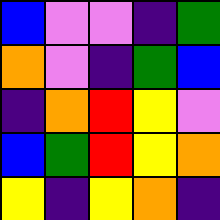[["blue", "violet", "violet", "indigo", "green"], ["orange", "violet", "indigo", "green", "blue"], ["indigo", "orange", "red", "yellow", "violet"], ["blue", "green", "red", "yellow", "orange"], ["yellow", "indigo", "yellow", "orange", "indigo"]]